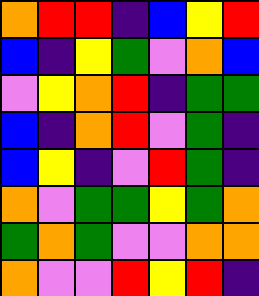[["orange", "red", "red", "indigo", "blue", "yellow", "red"], ["blue", "indigo", "yellow", "green", "violet", "orange", "blue"], ["violet", "yellow", "orange", "red", "indigo", "green", "green"], ["blue", "indigo", "orange", "red", "violet", "green", "indigo"], ["blue", "yellow", "indigo", "violet", "red", "green", "indigo"], ["orange", "violet", "green", "green", "yellow", "green", "orange"], ["green", "orange", "green", "violet", "violet", "orange", "orange"], ["orange", "violet", "violet", "red", "yellow", "red", "indigo"]]